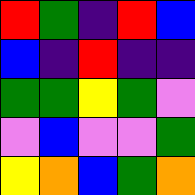[["red", "green", "indigo", "red", "blue"], ["blue", "indigo", "red", "indigo", "indigo"], ["green", "green", "yellow", "green", "violet"], ["violet", "blue", "violet", "violet", "green"], ["yellow", "orange", "blue", "green", "orange"]]